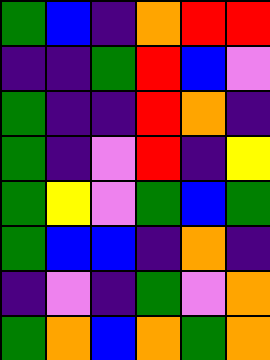[["green", "blue", "indigo", "orange", "red", "red"], ["indigo", "indigo", "green", "red", "blue", "violet"], ["green", "indigo", "indigo", "red", "orange", "indigo"], ["green", "indigo", "violet", "red", "indigo", "yellow"], ["green", "yellow", "violet", "green", "blue", "green"], ["green", "blue", "blue", "indigo", "orange", "indigo"], ["indigo", "violet", "indigo", "green", "violet", "orange"], ["green", "orange", "blue", "orange", "green", "orange"]]